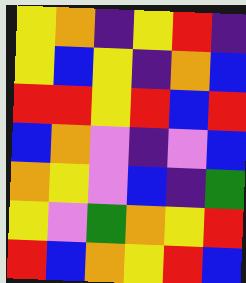[["yellow", "orange", "indigo", "yellow", "red", "indigo"], ["yellow", "blue", "yellow", "indigo", "orange", "blue"], ["red", "red", "yellow", "red", "blue", "red"], ["blue", "orange", "violet", "indigo", "violet", "blue"], ["orange", "yellow", "violet", "blue", "indigo", "green"], ["yellow", "violet", "green", "orange", "yellow", "red"], ["red", "blue", "orange", "yellow", "red", "blue"]]